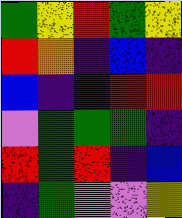[["green", "yellow", "red", "green", "yellow"], ["red", "orange", "indigo", "blue", "indigo"], ["blue", "indigo", "indigo", "red", "red"], ["violet", "green", "green", "green", "indigo"], ["red", "green", "red", "indigo", "blue"], ["indigo", "green", "violet", "violet", "yellow"]]